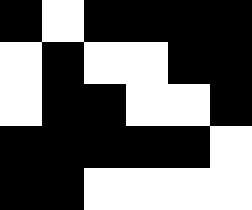[["black", "white", "black", "black", "black", "black"], ["white", "black", "white", "white", "black", "black"], ["white", "black", "black", "white", "white", "black"], ["black", "black", "black", "black", "black", "white"], ["black", "black", "white", "white", "white", "white"]]